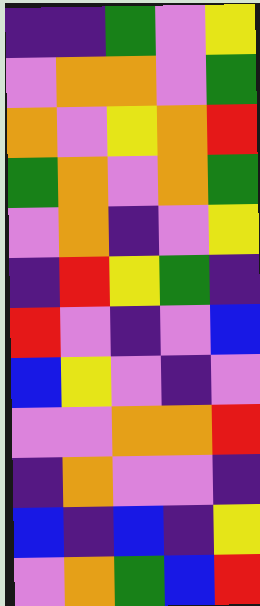[["indigo", "indigo", "green", "violet", "yellow"], ["violet", "orange", "orange", "violet", "green"], ["orange", "violet", "yellow", "orange", "red"], ["green", "orange", "violet", "orange", "green"], ["violet", "orange", "indigo", "violet", "yellow"], ["indigo", "red", "yellow", "green", "indigo"], ["red", "violet", "indigo", "violet", "blue"], ["blue", "yellow", "violet", "indigo", "violet"], ["violet", "violet", "orange", "orange", "red"], ["indigo", "orange", "violet", "violet", "indigo"], ["blue", "indigo", "blue", "indigo", "yellow"], ["violet", "orange", "green", "blue", "red"]]